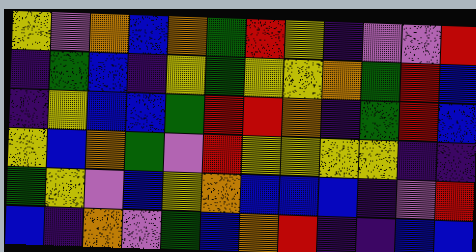[["yellow", "violet", "orange", "blue", "orange", "green", "red", "yellow", "indigo", "violet", "violet", "red"], ["indigo", "green", "blue", "indigo", "yellow", "green", "yellow", "yellow", "orange", "green", "red", "blue"], ["indigo", "yellow", "blue", "blue", "green", "red", "red", "orange", "indigo", "green", "red", "blue"], ["yellow", "blue", "orange", "green", "violet", "red", "yellow", "yellow", "yellow", "yellow", "indigo", "indigo"], ["green", "yellow", "violet", "blue", "yellow", "orange", "blue", "blue", "blue", "indigo", "violet", "red"], ["blue", "indigo", "orange", "violet", "green", "blue", "orange", "red", "indigo", "indigo", "blue", "blue"]]